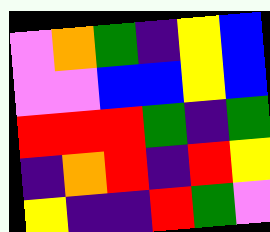[["violet", "orange", "green", "indigo", "yellow", "blue"], ["violet", "violet", "blue", "blue", "yellow", "blue"], ["red", "red", "red", "green", "indigo", "green"], ["indigo", "orange", "red", "indigo", "red", "yellow"], ["yellow", "indigo", "indigo", "red", "green", "violet"]]